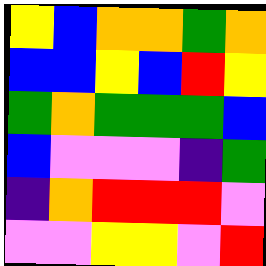[["yellow", "blue", "orange", "orange", "green", "orange"], ["blue", "blue", "yellow", "blue", "red", "yellow"], ["green", "orange", "green", "green", "green", "blue"], ["blue", "violet", "violet", "violet", "indigo", "green"], ["indigo", "orange", "red", "red", "red", "violet"], ["violet", "violet", "yellow", "yellow", "violet", "red"]]